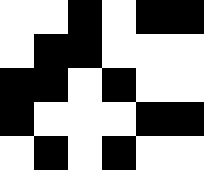[["white", "white", "black", "white", "black", "black"], ["white", "black", "black", "white", "white", "white"], ["black", "black", "white", "black", "white", "white"], ["black", "white", "white", "white", "black", "black"], ["white", "black", "white", "black", "white", "white"]]